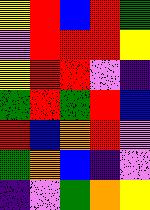[["yellow", "red", "blue", "red", "green"], ["violet", "red", "red", "red", "yellow"], ["yellow", "red", "red", "violet", "indigo"], ["green", "red", "green", "red", "blue"], ["red", "blue", "orange", "red", "violet"], ["green", "orange", "blue", "indigo", "violet"], ["indigo", "violet", "green", "orange", "yellow"]]